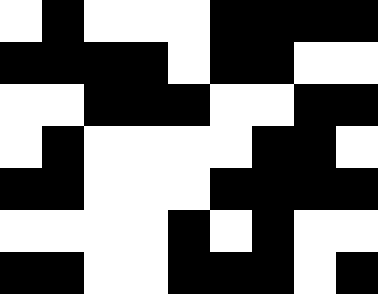[["white", "black", "white", "white", "white", "black", "black", "black", "black"], ["black", "black", "black", "black", "white", "black", "black", "white", "white"], ["white", "white", "black", "black", "black", "white", "white", "black", "black"], ["white", "black", "white", "white", "white", "white", "black", "black", "white"], ["black", "black", "white", "white", "white", "black", "black", "black", "black"], ["white", "white", "white", "white", "black", "white", "black", "white", "white"], ["black", "black", "white", "white", "black", "black", "black", "white", "black"]]